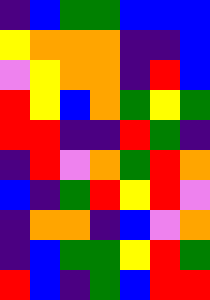[["indigo", "blue", "green", "green", "blue", "blue", "blue"], ["yellow", "orange", "orange", "orange", "indigo", "indigo", "blue"], ["violet", "yellow", "orange", "orange", "indigo", "red", "blue"], ["red", "yellow", "blue", "orange", "green", "yellow", "green"], ["red", "red", "indigo", "indigo", "red", "green", "indigo"], ["indigo", "red", "violet", "orange", "green", "red", "orange"], ["blue", "indigo", "green", "red", "yellow", "red", "violet"], ["indigo", "orange", "orange", "indigo", "blue", "violet", "orange"], ["indigo", "blue", "green", "green", "yellow", "red", "green"], ["red", "blue", "indigo", "green", "blue", "red", "red"]]